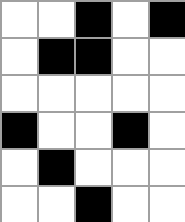[["white", "white", "black", "white", "black"], ["white", "black", "black", "white", "white"], ["white", "white", "white", "white", "white"], ["black", "white", "white", "black", "white"], ["white", "black", "white", "white", "white"], ["white", "white", "black", "white", "white"]]